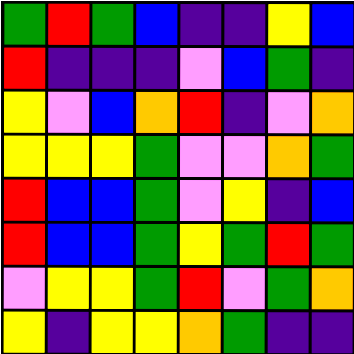[["green", "red", "green", "blue", "indigo", "indigo", "yellow", "blue"], ["red", "indigo", "indigo", "indigo", "violet", "blue", "green", "indigo"], ["yellow", "violet", "blue", "orange", "red", "indigo", "violet", "orange"], ["yellow", "yellow", "yellow", "green", "violet", "violet", "orange", "green"], ["red", "blue", "blue", "green", "violet", "yellow", "indigo", "blue"], ["red", "blue", "blue", "green", "yellow", "green", "red", "green"], ["violet", "yellow", "yellow", "green", "red", "violet", "green", "orange"], ["yellow", "indigo", "yellow", "yellow", "orange", "green", "indigo", "indigo"]]